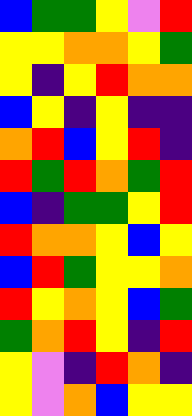[["blue", "green", "green", "yellow", "violet", "red"], ["yellow", "yellow", "orange", "orange", "yellow", "green"], ["yellow", "indigo", "yellow", "red", "orange", "orange"], ["blue", "yellow", "indigo", "yellow", "indigo", "indigo"], ["orange", "red", "blue", "yellow", "red", "indigo"], ["red", "green", "red", "orange", "green", "red"], ["blue", "indigo", "green", "green", "yellow", "red"], ["red", "orange", "orange", "yellow", "blue", "yellow"], ["blue", "red", "green", "yellow", "yellow", "orange"], ["red", "yellow", "orange", "yellow", "blue", "green"], ["green", "orange", "red", "yellow", "indigo", "red"], ["yellow", "violet", "indigo", "red", "orange", "indigo"], ["yellow", "violet", "orange", "blue", "yellow", "yellow"]]